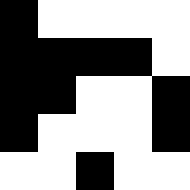[["black", "white", "white", "white", "white"], ["black", "black", "black", "black", "white"], ["black", "black", "white", "white", "black"], ["black", "white", "white", "white", "black"], ["white", "white", "black", "white", "white"]]